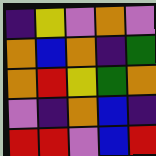[["indigo", "yellow", "violet", "orange", "violet"], ["orange", "blue", "orange", "indigo", "green"], ["orange", "red", "yellow", "green", "orange"], ["violet", "indigo", "orange", "blue", "indigo"], ["red", "red", "violet", "blue", "red"]]